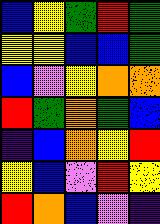[["blue", "yellow", "green", "red", "green"], ["yellow", "yellow", "blue", "blue", "green"], ["blue", "violet", "yellow", "orange", "orange"], ["red", "green", "orange", "green", "blue"], ["indigo", "blue", "orange", "yellow", "red"], ["yellow", "blue", "violet", "red", "yellow"], ["red", "orange", "blue", "violet", "indigo"]]